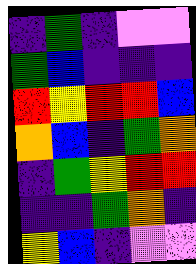[["indigo", "green", "indigo", "violet", "violet"], ["green", "blue", "indigo", "indigo", "indigo"], ["red", "yellow", "red", "red", "blue"], ["orange", "blue", "indigo", "green", "orange"], ["indigo", "green", "yellow", "red", "red"], ["indigo", "indigo", "green", "orange", "indigo"], ["yellow", "blue", "indigo", "violet", "violet"]]